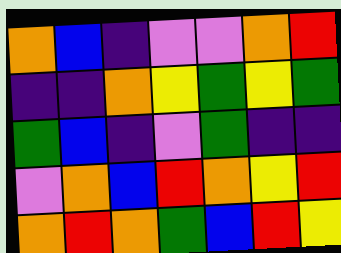[["orange", "blue", "indigo", "violet", "violet", "orange", "red"], ["indigo", "indigo", "orange", "yellow", "green", "yellow", "green"], ["green", "blue", "indigo", "violet", "green", "indigo", "indigo"], ["violet", "orange", "blue", "red", "orange", "yellow", "red"], ["orange", "red", "orange", "green", "blue", "red", "yellow"]]